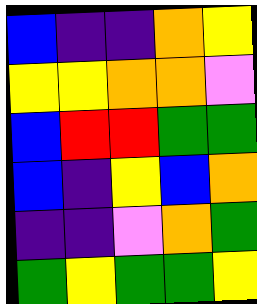[["blue", "indigo", "indigo", "orange", "yellow"], ["yellow", "yellow", "orange", "orange", "violet"], ["blue", "red", "red", "green", "green"], ["blue", "indigo", "yellow", "blue", "orange"], ["indigo", "indigo", "violet", "orange", "green"], ["green", "yellow", "green", "green", "yellow"]]